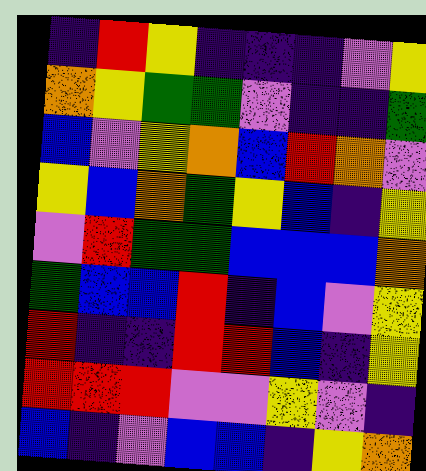[["indigo", "red", "yellow", "indigo", "indigo", "indigo", "violet", "yellow"], ["orange", "yellow", "green", "green", "violet", "indigo", "indigo", "green"], ["blue", "violet", "yellow", "orange", "blue", "red", "orange", "violet"], ["yellow", "blue", "orange", "green", "yellow", "blue", "indigo", "yellow"], ["violet", "red", "green", "green", "blue", "blue", "blue", "orange"], ["green", "blue", "blue", "red", "indigo", "blue", "violet", "yellow"], ["red", "indigo", "indigo", "red", "red", "blue", "indigo", "yellow"], ["red", "red", "red", "violet", "violet", "yellow", "violet", "indigo"], ["blue", "indigo", "violet", "blue", "blue", "indigo", "yellow", "orange"]]